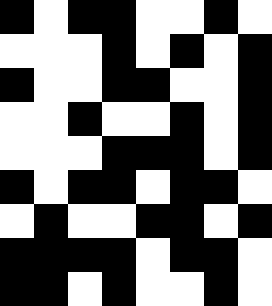[["black", "white", "black", "black", "white", "white", "black", "white"], ["white", "white", "white", "black", "white", "black", "white", "black"], ["black", "white", "white", "black", "black", "white", "white", "black"], ["white", "white", "black", "white", "white", "black", "white", "black"], ["white", "white", "white", "black", "black", "black", "white", "black"], ["black", "white", "black", "black", "white", "black", "black", "white"], ["white", "black", "white", "white", "black", "black", "white", "black"], ["black", "black", "black", "black", "white", "black", "black", "white"], ["black", "black", "white", "black", "white", "white", "black", "white"]]